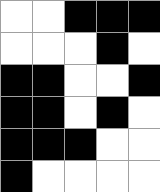[["white", "white", "black", "black", "black"], ["white", "white", "white", "black", "white"], ["black", "black", "white", "white", "black"], ["black", "black", "white", "black", "white"], ["black", "black", "black", "white", "white"], ["black", "white", "white", "white", "white"]]